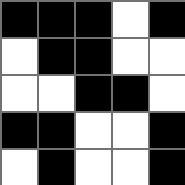[["black", "black", "black", "white", "black"], ["white", "black", "black", "white", "white"], ["white", "white", "black", "black", "white"], ["black", "black", "white", "white", "black"], ["white", "black", "white", "white", "black"]]